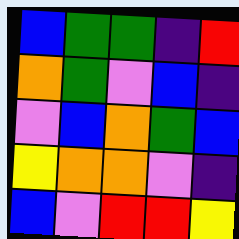[["blue", "green", "green", "indigo", "red"], ["orange", "green", "violet", "blue", "indigo"], ["violet", "blue", "orange", "green", "blue"], ["yellow", "orange", "orange", "violet", "indigo"], ["blue", "violet", "red", "red", "yellow"]]